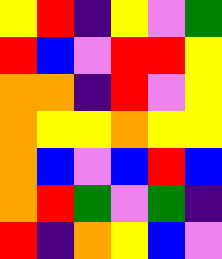[["yellow", "red", "indigo", "yellow", "violet", "green"], ["red", "blue", "violet", "red", "red", "yellow"], ["orange", "orange", "indigo", "red", "violet", "yellow"], ["orange", "yellow", "yellow", "orange", "yellow", "yellow"], ["orange", "blue", "violet", "blue", "red", "blue"], ["orange", "red", "green", "violet", "green", "indigo"], ["red", "indigo", "orange", "yellow", "blue", "violet"]]